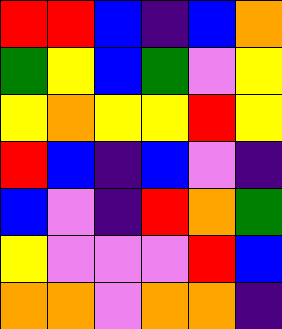[["red", "red", "blue", "indigo", "blue", "orange"], ["green", "yellow", "blue", "green", "violet", "yellow"], ["yellow", "orange", "yellow", "yellow", "red", "yellow"], ["red", "blue", "indigo", "blue", "violet", "indigo"], ["blue", "violet", "indigo", "red", "orange", "green"], ["yellow", "violet", "violet", "violet", "red", "blue"], ["orange", "orange", "violet", "orange", "orange", "indigo"]]